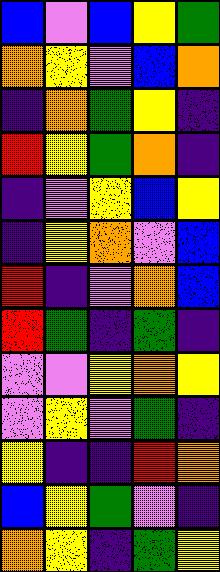[["blue", "violet", "blue", "yellow", "green"], ["orange", "yellow", "violet", "blue", "orange"], ["indigo", "orange", "green", "yellow", "indigo"], ["red", "yellow", "green", "orange", "indigo"], ["indigo", "violet", "yellow", "blue", "yellow"], ["indigo", "yellow", "orange", "violet", "blue"], ["red", "indigo", "violet", "orange", "blue"], ["red", "green", "indigo", "green", "indigo"], ["violet", "violet", "yellow", "orange", "yellow"], ["violet", "yellow", "violet", "green", "indigo"], ["yellow", "indigo", "indigo", "red", "orange"], ["blue", "yellow", "green", "violet", "indigo"], ["orange", "yellow", "indigo", "green", "yellow"]]